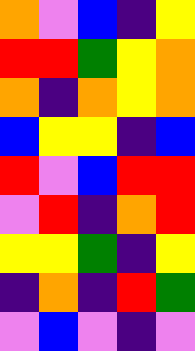[["orange", "violet", "blue", "indigo", "yellow"], ["red", "red", "green", "yellow", "orange"], ["orange", "indigo", "orange", "yellow", "orange"], ["blue", "yellow", "yellow", "indigo", "blue"], ["red", "violet", "blue", "red", "red"], ["violet", "red", "indigo", "orange", "red"], ["yellow", "yellow", "green", "indigo", "yellow"], ["indigo", "orange", "indigo", "red", "green"], ["violet", "blue", "violet", "indigo", "violet"]]